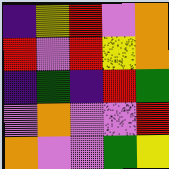[["indigo", "yellow", "red", "violet", "orange"], ["red", "violet", "red", "yellow", "orange"], ["indigo", "green", "indigo", "red", "green"], ["violet", "orange", "violet", "violet", "red"], ["orange", "violet", "violet", "green", "yellow"]]